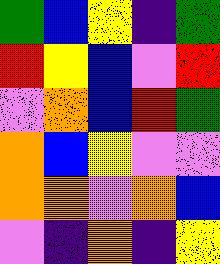[["green", "blue", "yellow", "indigo", "green"], ["red", "yellow", "blue", "violet", "red"], ["violet", "orange", "blue", "red", "green"], ["orange", "blue", "yellow", "violet", "violet"], ["orange", "orange", "violet", "orange", "blue"], ["violet", "indigo", "orange", "indigo", "yellow"]]